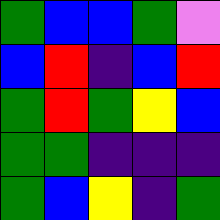[["green", "blue", "blue", "green", "violet"], ["blue", "red", "indigo", "blue", "red"], ["green", "red", "green", "yellow", "blue"], ["green", "green", "indigo", "indigo", "indigo"], ["green", "blue", "yellow", "indigo", "green"]]